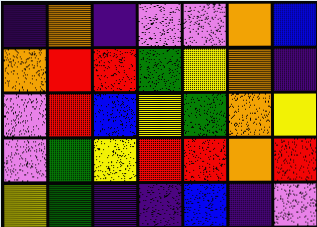[["indigo", "orange", "indigo", "violet", "violet", "orange", "blue"], ["orange", "red", "red", "green", "yellow", "orange", "indigo"], ["violet", "red", "blue", "yellow", "green", "orange", "yellow"], ["violet", "green", "yellow", "red", "red", "orange", "red"], ["yellow", "green", "indigo", "indigo", "blue", "indigo", "violet"]]